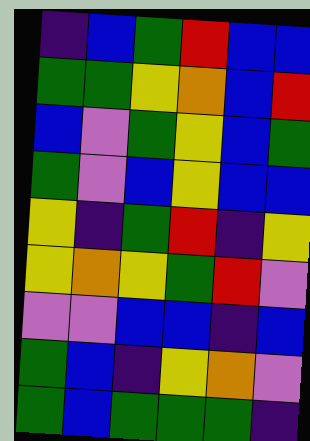[["indigo", "blue", "green", "red", "blue", "blue"], ["green", "green", "yellow", "orange", "blue", "red"], ["blue", "violet", "green", "yellow", "blue", "green"], ["green", "violet", "blue", "yellow", "blue", "blue"], ["yellow", "indigo", "green", "red", "indigo", "yellow"], ["yellow", "orange", "yellow", "green", "red", "violet"], ["violet", "violet", "blue", "blue", "indigo", "blue"], ["green", "blue", "indigo", "yellow", "orange", "violet"], ["green", "blue", "green", "green", "green", "indigo"]]